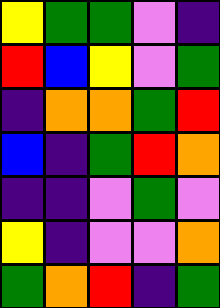[["yellow", "green", "green", "violet", "indigo"], ["red", "blue", "yellow", "violet", "green"], ["indigo", "orange", "orange", "green", "red"], ["blue", "indigo", "green", "red", "orange"], ["indigo", "indigo", "violet", "green", "violet"], ["yellow", "indigo", "violet", "violet", "orange"], ["green", "orange", "red", "indigo", "green"]]